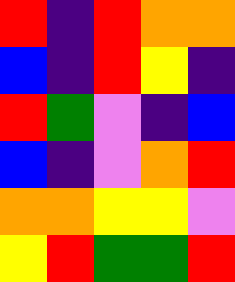[["red", "indigo", "red", "orange", "orange"], ["blue", "indigo", "red", "yellow", "indigo"], ["red", "green", "violet", "indigo", "blue"], ["blue", "indigo", "violet", "orange", "red"], ["orange", "orange", "yellow", "yellow", "violet"], ["yellow", "red", "green", "green", "red"]]